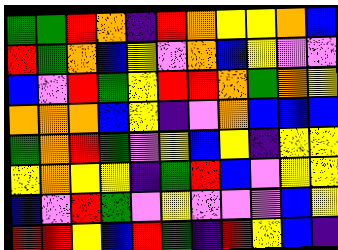[["green", "green", "red", "orange", "indigo", "red", "orange", "yellow", "yellow", "orange", "blue"], ["red", "green", "orange", "blue", "yellow", "violet", "orange", "blue", "yellow", "violet", "violet"], ["blue", "violet", "red", "green", "yellow", "red", "red", "orange", "green", "orange", "yellow"], ["orange", "orange", "orange", "blue", "yellow", "indigo", "violet", "orange", "blue", "blue", "blue"], ["green", "orange", "red", "green", "violet", "yellow", "blue", "yellow", "indigo", "yellow", "yellow"], ["yellow", "orange", "yellow", "yellow", "indigo", "green", "red", "blue", "violet", "yellow", "yellow"], ["blue", "violet", "red", "green", "violet", "yellow", "violet", "violet", "violet", "blue", "yellow"], ["red", "red", "yellow", "blue", "red", "green", "indigo", "red", "yellow", "blue", "indigo"]]